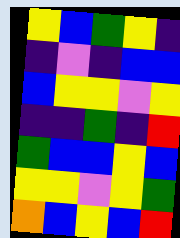[["yellow", "blue", "green", "yellow", "indigo"], ["indigo", "violet", "indigo", "blue", "blue"], ["blue", "yellow", "yellow", "violet", "yellow"], ["indigo", "indigo", "green", "indigo", "red"], ["green", "blue", "blue", "yellow", "blue"], ["yellow", "yellow", "violet", "yellow", "green"], ["orange", "blue", "yellow", "blue", "red"]]